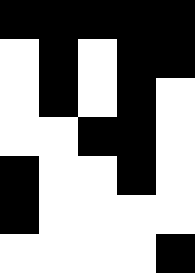[["black", "black", "black", "black", "black"], ["white", "black", "white", "black", "black"], ["white", "black", "white", "black", "white"], ["white", "white", "black", "black", "white"], ["black", "white", "white", "black", "white"], ["black", "white", "white", "white", "white"], ["white", "white", "white", "white", "black"]]